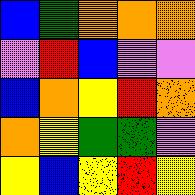[["blue", "green", "orange", "orange", "orange"], ["violet", "red", "blue", "violet", "violet"], ["blue", "orange", "yellow", "red", "orange"], ["orange", "yellow", "green", "green", "violet"], ["yellow", "blue", "yellow", "red", "yellow"]]